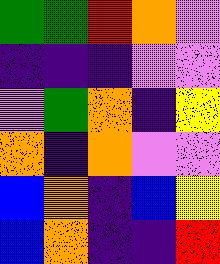[["green", "green", "red", "orange", "violet"], ["indigo", "indigo", "indigo", "violet", "violet"], ["violet", "green", "orange", "indigo", "yellow"], ["orange", "indigo", "orange", "violet", "violet"], ["blue", "orange", "indigo", "blue", "yellow"], ["blue", "orange", "indigo", "indigo", "red"]]